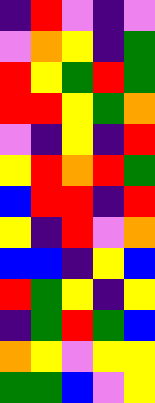[["indigo", "red", "violet", "indigo", "violet"], ["violet", "orange", "yellow", "indigo", "green"], ["red", "yellow", "green", "red", "green"], ["red", "red", "yellow", "green", "orange"], ["violet", "indigo", "yellow", "indigo", "red"], ["yellow", "red", "orange", "red", "green"], ["blue", "red", "red", "indigo", "red"], ["yellow", "indigo", "red", "violet", "orange"], ["blue", "blue", "indigo", "yellow", "blue"], ["red", "green", "yellow", "indigo", "yellow"], ["indigo", "green", "red", "green", "blue"], ["orange", "yellow", "violet", "yellow", "yellow"], ["green", "green", "blue", "violet", "yellow"]]